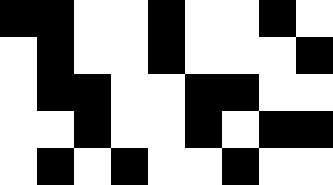[["black", "black", "white", "white", "black", "white", "white", "black", "white"], ["white", "black", "white", "white", "black", "white", "white", "white", "black"], ["white", "black", "black", "white", "white", "black", "black", "white", "white"], ["white", "white", "black", "white", "white", "black", "white", "black", "black"], ["white", "black", "white", "black", "white", "white", "black", "white", "white"]]